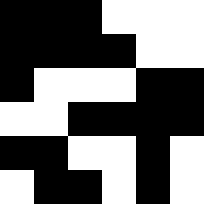[["black", "black", "black", "white", "white", "white"], ["black", "black", "black", "black", "white", "white"], ["black", "white", "white", "white", "black", "black"], ["white", "white", "black", "black", "black", "black"], ["black", "black", "white", "white", "black", "white"], ["white", "black", "black", "white", "black", "white"]]